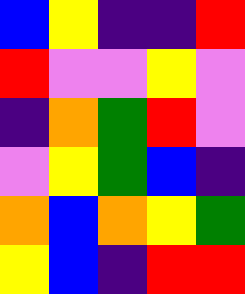[["blue", "yellow", "indigo", "indigo", "red"], ["red", "violet", "violet", "yellow", "violet"], ["indigo", "orange", "green", "red", "violet"], ["violet", "yellow", "green", "blue", "indigo"], ["orange", "blue", "orange", "yellow", "green"], ["yellow", "blue", "indigo", "red", "red"]]